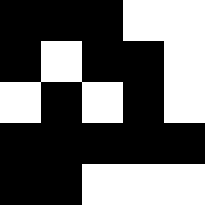[["black", "black", "black", "white", "white"], ["black", "white", "black", "black", "white"], ["white", "black", "white", "black", "white"], ["black", "black", "black", "black", "black"], ["black", "black", "white", "white", "white"]]